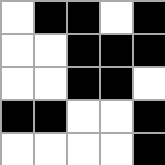[["white", "black", "black", "white", "black"], ["white", "white", "black", "black", "black"], ["white", "white", "black", "black", "white"], ["black", "black", "white", "white", "black"], ["white", "white", "white", "white", "black"]]